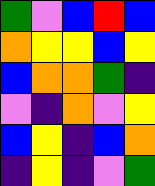[["green", "violet", "blue", "red", "blue"], ["orange", "yellow", "yellow", "blue", "yellow"], ["blue", "orange", "orange", "green", "indigo"], ["violet", "indigo", "orange", "violet", "yellow"], ["blue", "yellow", "indigo", "blue", "orange"], ["indigo", "yellow", "indigo", "violet", "green"]]